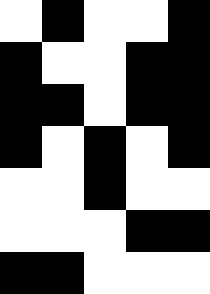[["white", "black", "white", "white", "black"], ["black", "white", "white", "black", "black"], ["black", "black", "white", "black", "black"], ["black", "white", "black", "white", "black"], ["white", "white", "black", "white", "white"], ["white", "white", "white", "black", "black"], ["black", "black", "white", "white", "white"]]